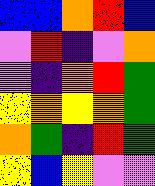[["blue", "blue", "orange", "red", "blue"], ["violet", "red", "indigo", "violet", "orange"], ["violet", "indigo", "orange", "red", "green"], ["yellow", "orange", "yellow", "orange", "green"], ["orange", "green", "indigo", "red", "green"], ["yellow", "blue", "yellow", "violet", "violet"]]